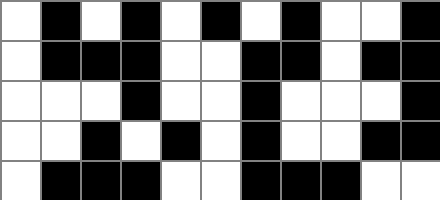[["white", "black", "white", "black", "white", "black", "white", "black", "white", "white", "black"], ["white", "black", "black", "black", "white", "white", "black", "black", "white", "black", "black"], ["white", "white", "white", "black", "white", "white", "black", "white", "white", "white", "black"], ["white", "white", "black", "white", "black", "white", "black", "white", "white", "black", "black"], ["white", "black", "black", "black", "white", "white", "black", "black", "black", "white", "white"]]